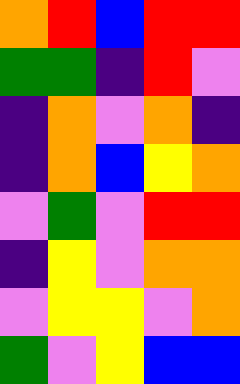[["orange", "red", "blue", "red", "red"], ["green", "green", "indigo", "red", "violet"], ["indigo", "orange", "violet", "orange", "indigo"], ["indigo", "orange", "blue", "yellow", "orange"], ["violet", "green", "violet", "red", "red"], ["indigo", "yellow", "violet", "orange", "orange"], ["violet", "yellow", "yellow", "violet", "orange"], ["green", "violet", "yellow", "blue", "blue"]]